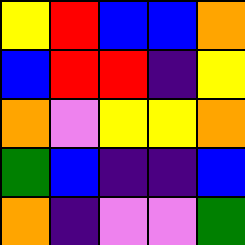[["yellow", "red", "blue", "blue", "orange"], ["blue", "red", "red", "indigo", "yellow"], ["orange", "violet", "yellow", "yellow", "orange"], ["green", "blue", "indigo", "indigo", "blue"], ["orange", "indigo", "violet", "violet", "green"]]